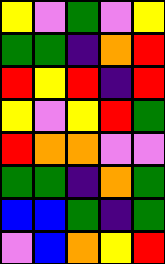[["yellow", "violet", "green", "violet", "yellow"], ["green", "green", "indigo", "orange", "red"], ["red", "yellow", "red", "indigo", "red"], ["yellow", "violet", "yellow", "red", "green"], ["red", "orange", "orange", "violet", "violet"], ["green", "green", "indigo", "orange", "green"], ["blue", "blue", "green", "indigo", "green"], ["violet", "blue", "orange", "yellow", "red"]]